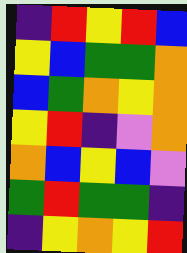[["indigo", "red", "yellow", "red", "blue"], ["yellow", "blue", "green", "green", "orange"], ["blue", "green", "orange", "yellow", "orange"], ["yellow", "red", "indigo", "violet", "orange"], ["orange", "blue", "yellow", "blue", "violet"], ["green", "red", "green", "green", "indigo"], ["indigo", "yellow", "orange", "yellow", "red"]]